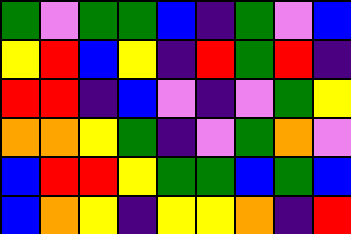[["green", "violet", "green", "green", "blue", "indigo", "green", "violet", "blue"], ["yellow", "red", "blue", "yellow", "indigo", "red", "green", "red", "indigo"], ["red", "red", "indigo", "blue", "violet", "indigo", "violet", "green", "yellow"], ["orange", "orange", "yellow", "green", "indigo", "violet", "green", "orange", "violet"], ["blue", "red", "red", "yellow", "green", "green", "blue", "green", "blue"], ["blue", "orange", "yellow", "indigo", "yellow", "yellow", "orange", "indigo", "red"]]